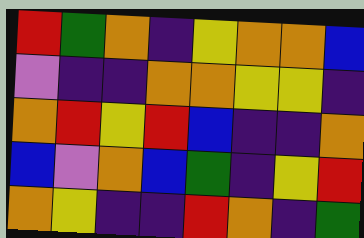[["red", "green", "orange", "indigo", "yellow", "orange", "orange", "blue"], ["violet", "indigo", "indigo", "orange", "orange", "yellow", "yellow", "indigo"], ["orange", "red", "yellow", "red", "blue", "indigo", "indigo", "orange"], ["blue", "violet", "orange", "blue", "green", "indigo", "yellow", "red"], ["orange", "yellow", "indigo", "indigo", "red", "orange", "indigo", "green"]]